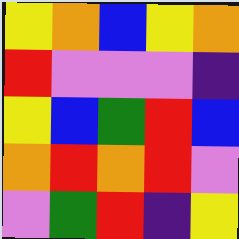[["yellow", "orange", "blue", "yellow", "orange"], ["red", "violet", "violet", "violet", "indigo"], ["yellow", "blue", "green", "red", "blue"], ["orange", "red", "orange", "red", "violet"], ["violet", "green", "red", "indigo", "yellow"]]